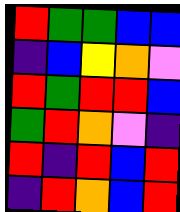[["red", "green", "green", "blue", "blue"], ["indigo", "blue", "yellow", "orange", "violet"], ["red", "green", "red", "red", "blue"], ["green", "red", "orange", "violet", "indigo"], ["red", "indigo", "red", "blue", "red"], ["indigo", "red", "orange", "blue", "red"]]